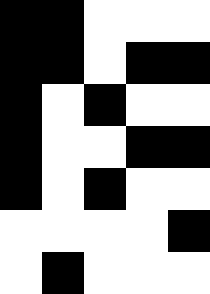[["black", "black", "white", "white", "white"], ["black", "black", "white", "black", "black"], ["black", "white", "black", "white", "white"], ["black", "white", "white", "black", "black"], ["black", "white", "black", "white", "white"], ["white", "white", "white", "white", "black"], ["white", "black", "white", "white", "white"]]